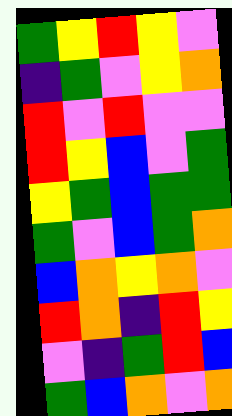[["green", "yellow", "red", "yellow", "violet"], ["indigo", "green", "violet", "yellow", "orange"], ["red", "violet", "red", "violet", "violet"], ["red", "yellow", "blue", "violet", "green"], ["yellow", "green", "blue", "green", "green"], ["green", "violet", "blue", "green", "orange"], ["blue", "orange", "yellow", "orange", "violet"], ["red", "orange", "indigo", "red", "yellow"], ["violet", "indigo", "green", "red", "blue"], ["green", "blue", "orange", "violet", "orange"]]